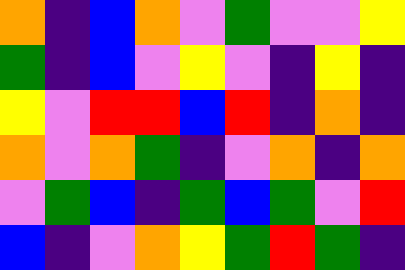[["orange", "indigo", "blue", "orange", "violet", "green", "violet", "violet", "yellow"], ["green", "indigo", "blue", "violet", "yellow", "violet", "indigo", "yellow", "indigo"], ["yellow", "violet", "red", "red", "blue", "red", "indigo", "orange", "indigo"], ["orange", "violet", "orange", "green", "indigo", "violet", "orange", "indigo", "orange"], ["violet", "green", "blue", "indigo", "green", "blue", "green", "violet", "red"], ["blue", "indigo", "violet", "orange", "yellow", "green", "red", "green", "indigo"]]